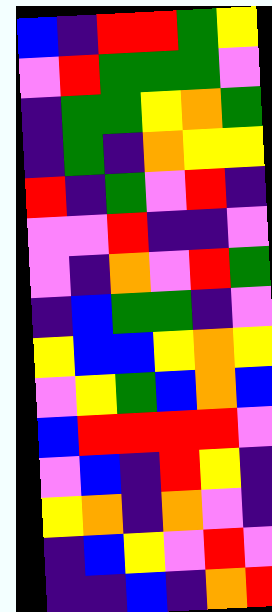[["blue", "indigo", "red", "red", "green", "yellow"], ["violet", "red", "green", "green", "green", "violet"], ["indigo", "green", "green", "yellow", "orange", "green"], ["indigo", "green", "indigo", "orange", "yellow", "yellow"], ["red", "indigo", "green", "violet", "red", "indigo"], ["violet", "violet", "red", "indigo", "indigo", "violet"], ["violet", "indigo", "orange", "violet", "red", "green"], ["indigo", "blue", "green", "green", "indigo", "violet"], ["yellow", "blue", "blue", "yellow", "orange", "yellow"], ["violet", "yellow", "green", "blue", "orange", "blue"], ["blue", "red", "red", "red", "red", "violet"], ["violet", "blue", "indigo", "red", "yellow", "indigo"], ["yellow", "orange", "indigo", "orange", "violet", "indigo"], ["indigo", "blue", "yellow", "violet", "red", "violet"], ["indigo", "indigo", "blue", "indigo", "orange", "red"]]